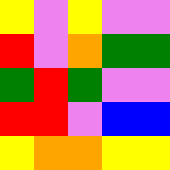[["yellow", "violet", "yellow", "violet", "violet"], ["red", "violet", "orange", "green", "green"], ["green", "red", "green", "violet", "violet"], ["red", "red", "violet", "blue", "blue"], ["yellow", "orange", "orange", "yellow", "yellow"]]